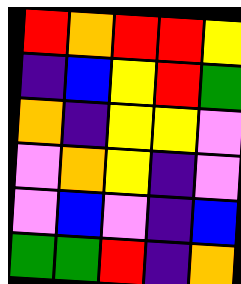[["red", "orange", "red", "red", "yellow"], ["indigo", "blue", "yellow", "red", "green"], ["orange", "indigo", "yellow", "yellow", "violet"], ["violet", "orange", "yellow", "indigo", "violet"], ["violet", "blue", "violet", "indigo", "blue"], ["green", "green", "red", "indigo", "orange"]]